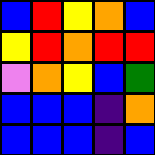[["blue", "red", "yellow", "orange", "blue"], ["yellow", "red", "orange", "red", "red"], ["violet", "orange", "yellow", "blue", "green"], ["blue", "blue", "blue", "indigo", "orange"], ["blue", "blue", "blue", "indigo", "blue"]]